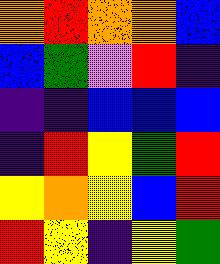[["orange", "red", "orange", "orange", "blue"], ["blue", "green", "violet", "red", "indigo"], ["indigo", "indigo", "blue", "blue", "blue"], ["indigo", "red", "yellow", "green", "red"], ["yellow", "orange", "yellow", "blue", "red"], ["red", "yellow", "indigo", "yellow", "green"]]